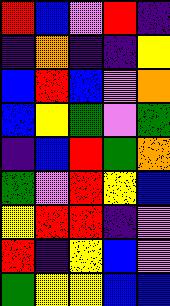[["red", "blue", "violet", "red", "indigo"], ["indigo", "orange", "indigo", "indigo", "yellow"], ["blue", "red", "blue", "violet", "orange"], ["blue", "yellow", "green", "violet", "green"], ["indigo", "blue", "red", "green", "orange"], ["green", "violet", "red", "yellow", "blue"], ["yellow", "red", "red", "indigo", "violet"], ["red", "indigo", "yellow", "blue", "violet"], ["green", "yellow", "yellow", "blue", "blue"]]